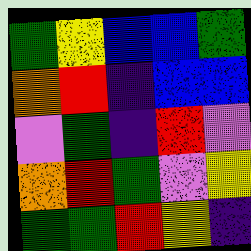[["green", "yellow", "blue", "blue", "green"], ["orange", "red", "indigo", "blue", "blue"], ["violet", "green", "indigo", "red", "violet"], ["orange", "red", "green", "violet", "yellow"], ["green", "green", "red", "yellow", "indigo"]]